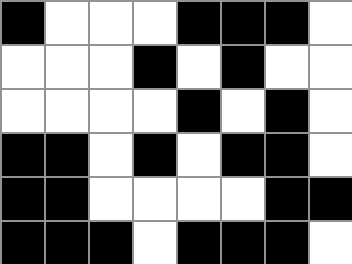[["black", "white", "white", "white", "black", "black", "black", "white"], ["white", "white", "white", "black", "white", "black", "white", "white"], ["white", "white", "white", "white", "black", "white", "black", "white"], ["black", "black", "white", "black", "white", "black", "black", "white"], ["black", "black", "white", "white", "white", "white", "black", "black"], ["black", "black", "black", "white", "black", "black", "black", "white"]]